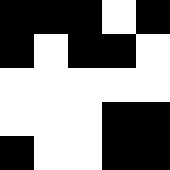[["black", "black", "black", "white", "black"], ["black", "white", "black", "black", "white"], ["white", "white", "white", "white", "white"], ["white", "white", "white", "black", "black"], ["black", "white", "white", "black", "black"]]